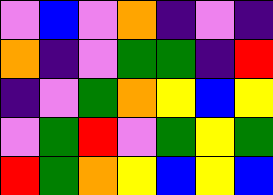[["violet", "blue", "violet", "orange", "indigo", "violet", "indigo"], ["orange", "indigo", "violet", "green", "green", "indigo", "red"], ["indigo", "violet", "green", "orange", "yellow", "blue", "yellow"], ["violet", "green", "red", "violet", "green", "yellow", "green"], ["red", "green", "orange", "yellow", "blue", "yellow", "blue"]]